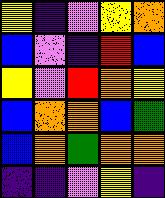[["yellow", "indigo", "violet", "yellow", "orange"], ["blue", "violet", "indigo", "red", "blue"], ["yellow", "violet", "red", "orange", "yellow"], ["blue", "orange", "orange", "blue", "green"], ["blue", "orange", "green", "orange", "orange"], ["indigo", "indigo", "violet", "yellow", "indigo"]]